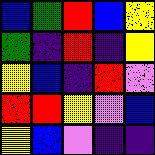[["blue", "green", "red", "blue", "yellow"], ["green", "indigo", "red", "indigo", "yellow"], ["yellow", "blue", "indigo", "red", "violet"], ["red", "red", "yellow", "violet", "blue"], ["yellow", "blue", "violet", "indigo", "indigo"]]